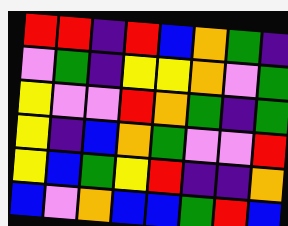[["red", "red", "indigo", "red", "blue", "orange", "green", "indigo"], ["violet", "green", "indigo", "yellow", "yellow", "orange", "violet", "green"], ["yellow", "violet", "violet", "red", "orange", "green", "indigo", "green"], ["yellow", "indigo", "blue", "orange", "green", "violet", "violet", "red"], ["yellow", "blue", "green", "yellow", "red", "indigo", "indigo", "orange"], ["blue", "violet", "orange", "blue", "blue", "green", "red", "blue"]]